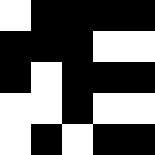[["white", "black", "black", "black", "black"], ["black", "black", "black", "white", "white"], ["black", "white", "black", "black", "black"], ["white", "white", "black", "white", "white"], ["white", "black", "white", "black", "black"]]